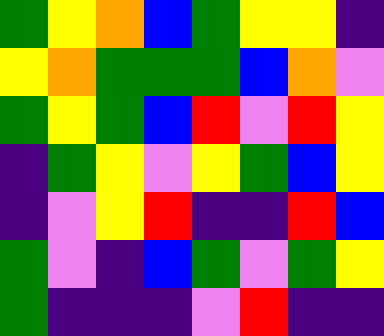[["green", "yellow", "orange", "blue", "green", "yellow", "yellow", "indigo"], ["yellow", "orange", "green", "green", "green", "blue", "orange", "violet"], ["green", "yellow", "green", "blue", "red", "violet", "red", "yellow"], ["indigo", "green", "yellow", "violet", "yellow", "green", "blue", "yellow"], ["indigo", "violet", "yellow", "red", "indigo", "indigo", "red", "blue"], ["green", "violet", "indigo", "blue", "green", "violet", "green", "yellow"], ["green", "indigo", "indigo", "indigo", "violet", "red", "indigo", "indigo"]]